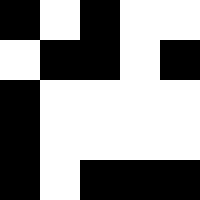[["black", "white", "black", "white", "white"], ["white", "black", "black", "white", "black"], ["black", "white", "white", "white", "white"], ["black", "white", "white", "white", "white"], ["black", "white", "black", "black", "black"]]